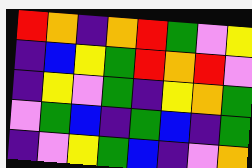[["red", "orange", "indigo", "orange", "red", "green", "violet", "yellow"], ["indigo", "blue", "yellow", "green", "red", "orange", "red", "violet"], ["indigo", "yellow", "violet", "green", "indigo", "yellow", "orange", "green"], ["violet", "green", "blue", "indigo", "green", "blue", "indigo", "green"], ["indigo", "violet", "yellow", "green", "blue", "indigo", "violet", "orange"]]